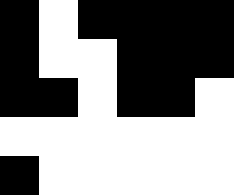[["black", "white", "black", "black", "black", "black"], ["black", "white", "white", "black", "black", "black"], ["black", "black", "white", "black", "black", "white"], ["white", "white", "white", "white", "white", "white"], ["black", "white", "white", "white", "white", "white"]]